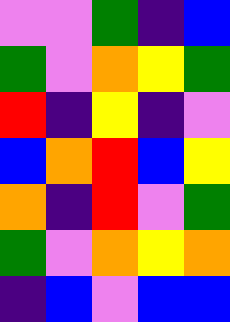[["violet", "violet", "green", "indigo", "blue"], ["green", "violet", "orange", "yellow", "green"], ["red", "indigo", "yellow", "indigo", "violet"], ["blue", "orange", "red", "blue", "yellow"], ["orange", "indigo", "red", "violet", "green"], ["green", "violet", "orange", "yellow", "orange"], ["indigo", "blue", "violet", "blue", "blue"]]